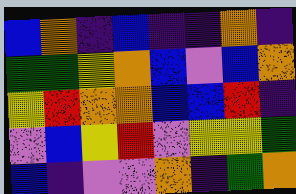[["blue", "orange", "indigo", "blue", "indigo", "indigo", "orange", "indigo"], ["green", "green", "yellow", "orange", "blue", "violet", "blue", "orange"], ["yellow", "red", "orange", "orange", "blue", "blue", "red", "indigo"], ["violet", "blue", "yellow", "red", "violet", "yellow", "yellow", "green"], ["blue", "indigo", "violet", "violet", "orange", "indigo", "green", "orange"]]